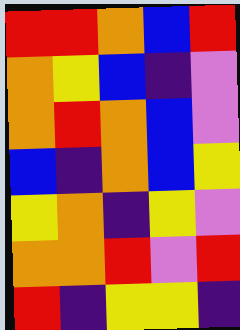[["red", "red", "orange", "blue", "red"], ["orange", "yellow", "blue", "indigo", "violet"], ["orange", "red", "orange", "blue", "violet"], ["blue", "indigo", "orange", "blue", "yellow"], ["yellow", "orange", "indigo", "yellow", "violet"], ["orange", "orange", "red", "violet", "red"], ["red", "indigo", "yellow", "yellow", "indigo"]]